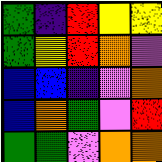[["green", "indigo", "red", "yellow", "yellow"], ["green", "yellow", "red", "orange", "violet"], ["blue", "blue", "indigo", "violet", "orange"], ["blue", "orange", "green", "violet", "red"], ["green", "green", "violet", "orange", "orange"]]